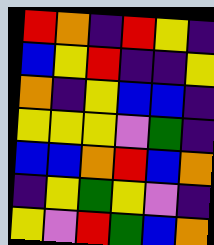[["red", "orange", "indigo", "red", "yellow", "indigo"], ["blue", "yellow", "red", "indigo", "indigo", "yellow"], ["orange", "indigo", "yellow", "blue", "blue", "indigo"], ["yellow", "yellow", "yellow", "violet", "green", "indigo"], ["blue", "blue", "orange", "red", "blue", "orange"], ["indigo", "yellow", "green", "yellow", "violet", "indigo"], ["yellow", "violet", "red", "green", "blue", "orange"]]